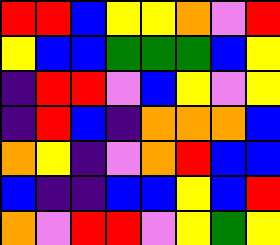[["red", "red", "blue", "yellow", "yellow", "orange", "violet", "red"], ["yellow", "blue", "blue", "green", "green", "green", "blue", "yellow"], ["indigo", "red", "red", "violet", "blue", "yellow", "violet", "yellow"], ["indigo", "red", "blue", "indigo", "orange", "orange", "orange", "blue"], ["orange", "yellow", "indigo", "violet", "orange", "red", "blue", "blue"], ["blue", "indigo", "indigo", "blue", "blue", "yellow", "blue", "red"], ["orange", "violet", "red", "red", "violet", "yellow", "green", "yellow"]]